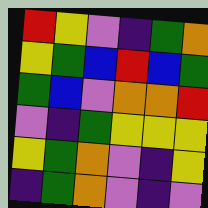[["red", "yellow", "violet", "indigo", "green", "orange"], ["yellow", "green", "blue", "red", "blue", "green"], ["green", "blue", "violet", "orange", "orange", "red"], ["violet", "indigo", "green", "yellow", "yellow", "yellow"], ["yellow", "green", "orange", "violet", "indigo", "yellow"], ["indigo", "green", "orange", "violet", "indigo", "violet"]]